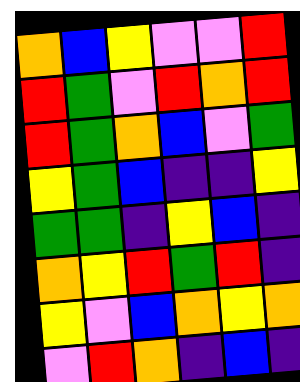[["orange", "blue", "yellow", "violet", "violet", "red"], ["red", "green", "violet", "red", "orange", "red"], ["red", "green", "orange", "blue", "violet", "green"], ["yellow", "green", "blue", "indigo", "indigo", "yellow"], ["green", "green", "indigo", "yellow", "blue", "indigo"], ["orange", "yellow", "red", "green", "red", "indigo"], ["yellow", "violet", "blue", "orange", "yellow", "orange"], ["violet", "red", "orange", "indigo", "blue", "indigo"]]